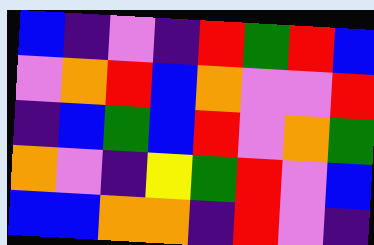[["blue", "indigo", "violet", "indigo", "red", "green", "red", "blue"], ["violet", "orange", "red", "blue", "orange", "violet", "violet", "red"], ["indigo", "blue", "green", "blue", "red", "violet", "orange", "green"], ["orange", "violet", "indigo", "yellow", "green", "red", "violet", "blue"], ["blue", "blue", "orange", "orange", "indigo", "red", "violet", "indigo"]]